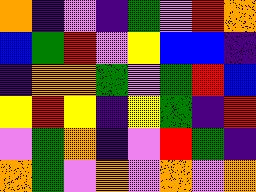[["orange", "indigo", "violet", "indigo", "green", "violet", "red", "orange"], ["blue", "green", "red", "violet", "yellow", "blue", "blue", "indigo"], ["indigo", "orange", "orange", "green", "violet", "green", "red", "blue"], ["yellow", "red", "yellow", "indigo", "yellow", "green", "indigo", "red"], ["violet", "green", "orange", "indigo", "violet", "red", "green", "indigo"], ["orange", "green", "violet", "orange", "violet", "orange", "violet", "orange"]]